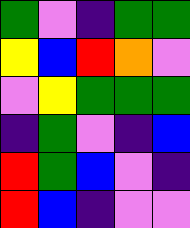[["green", "violet", "indigo", "green", "green"], ["yellow", "blue", "red", "orange", "violet"], ["violet", "yellow", "green", "green", "green"], ["indigo", "green", "violet", "indigo", "blue"], ["red", "green", "blue", "violet", "indigo"], ["red", "blue", "indigo", "violet", "violet"]]